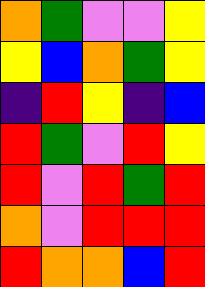[["orange", "green", "violet", "violet", "yellow"], ["yellow", "blue", "orange", "green", "yellow"], ["indigo", "red", "yellow", "indigo", "blue"], ["red", "green", "violet", "red", "yellow"], ["red", "violet", "red", "green", "red"], ["orange", "violet", "red", "red", "red"], ["red", "orange", "orange", "blue", "red"]]